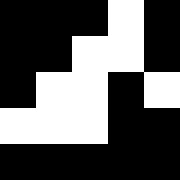[["black", "black", "black", "white", "black"], ["black", "black", "white", "white", "black"], ["black", "white", "white", "black", "white"], ["white", "white", "white", "black", "black"], ["black", "black", "black", "black", "black"]]